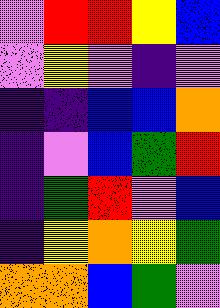[["violet", "red", "red", "yellow", "blue"], ["violet", "yellow", "violet", "indigo", "violet"], ["indigo", "indigo", "blue", "blue", "orange"], ["indigo", "violet", "blue", "green", "red"], ["indigo", "green", "red", "violet", "blue"], ["indigo", "yellow", "orange", "yellow", "green"], ["orange", "orange", "blue", "green", "violet"]]